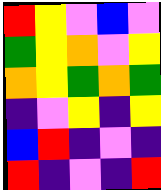[["red", "yellow", "violet", "blue", "violet"], ["green", "yellow", "orange", "violet", "yellow"], ["orange", "yellow", "green", "orange", "green"], ["indigo", "violet", "yellow", "indigo", "yellow"], ["blue", "red", "indigo", "violet", "indigo"], ["red", "indigo", "violet", "indigo", "red"]]